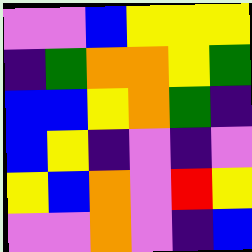[["violet", "violet", "blue", "yellow", "yellow", "yellow"], ["indigo", "green", "orange", "orange", "yellow", "green"], ["blue", "blue", "yellow", "orange", "green", "indigo"], ["blue", "yellow", "indigo", "violet", "indigo", "violet"], ["yellow", "blue", "orange", "violet", "red", "yellow"], ["violet", "violet", "orange", "violet", "indigo", "blue"]]